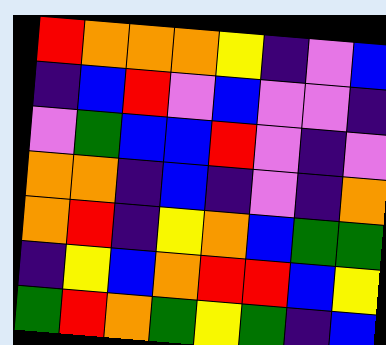[["red", "orange", "orange", "orange", "yellow", "indigo", "violet", "blue"], ["indigo", "blue", "red", "violet", "blue", "violet", "violet", "indigo"], ["violet", "green", "blue", "blue", "red", "violet", "indigo", "violet"], ["orange", "orange", "indigo", "blue", "indigo", "violet", "indigo", "orange"], ["orange", "red", "indigo", "yellow", "orange", "blue", "green", "green"], ["indigo", "yellow", "blue", "orange", "red", "red", "blue", "yellow"], ["green", "red", "orange", "green", "yellow", "green", "indigo", "blue"]]